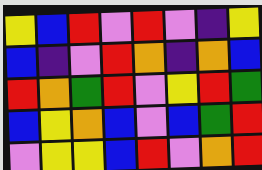[["yellow", "blue", "red", "violet", "red", "violet", "indigo", "yellow"], ["blue", "indigo", "violet", "red", "orange", "indigo", "orange", "blue"], ["red", "orange", "green", "red", "violet", "yellow", "red", "green"], ["blue", "yellow", "orange", "blue", "violet", "blue", "green", "red"], ["violet", "yellow", "yellow", "blue", "red", "violet", "orange", "red"]]